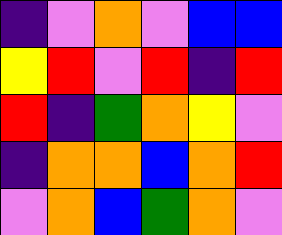[["indigo", "violet", "orange", "violet", "blue", "blue"], ["yellow", "red", "violet", "red", "indigo", "red"], ["red", "indigo", "green", "orange", "yellow", "violet"], ["indigo", "orange", "orange", "blue", "orange", "red"], ["violet", "orange", "blue", "green", "orange", "violet"]]